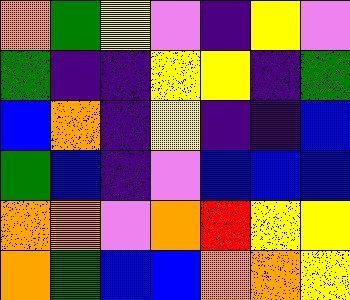[["orange", "green", "yellow", "violet", "indigo", "yellow", "violet"], ["green", "indigo", "indigo", "yellow", "yellow", "indigo", "green"], ["blue", "orange", "indigo", "yellow", "indigo", "indigo", "blue"], ["green", "blue", "indigo", "violet", "blue", "blue", "blue"], ["orange", "orange", "violet", "orange", "red", "yellow", "yellow"], ["orange", "green", "blue", "blue", "orange", "orange", "yellow"]]